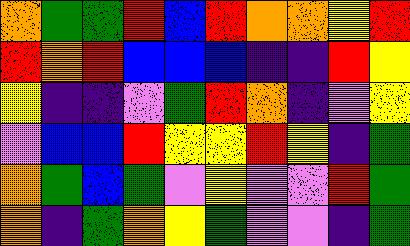[["orange", "green", "green", "red", "blue", "red", "orange", "orange", "yellow", "red"], ["red", "orange", "red", "blue", "blue", "blue", "indigo", "indigo", "red", "yellow"], ["yellow", "indigo", "indigo", "violet", "green", "red", "orange", "indigo", "violet", "yellow"], ["violet", "blue", "blue", "red", "yellow", "yellow", "red", "yellow", "indigo", "green"], ["orange", "green", "blue", "green", "violet", "yellow", "violet", "violet", "red", "green"], ["orange", "indigo", "green", "orange", "yellow", "green", "violet", "violet", "indigo", "green"]]